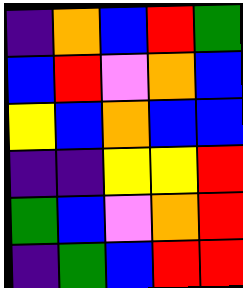[["indigo", "orange", "blue", "red", "green"], ["blue", "red", "violet", "orange", "blue"], ["yellow", "blue", "orange", "blue", "blue"], ["indigo", "indigo", "yellow", "yellow", "red"], ["green", "blue", "violet", "orange", "red"], ["indigo", "green", "blue", "red", "red"]]